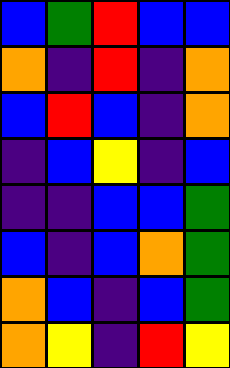[["blue", "green", "red", "blue", "blue"], ["orange", "indigo", "red", "indigo", "orange"], ["blue", "red", "blue", "indigo", "orange"], ["indigo", "blue", "yellow", "indigo", "blue"], ["indigo", "indigo", "blue", "blue", "green"], ["blue", "indigo", "blue", "orange", "green"], ["orange", "blue", "indigo", "blue", "green"], ["orange", "yellow", "indigo", "red", "yellow"]]